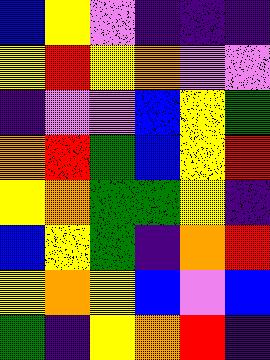[["blue", "yellow", "violet", "indigo", "indigo", "indigo"], ["yellow", "red", "yellow", "orange", "violet", "violet"], ["indigo", "violet", "violet", "blue", "yellow", "green"], ["orange", "red", "green", "blue", "yellow", "red"], ["yellow", "orange", "green", "green", "yellow", "indigo"], ["blue", "yellow", "green", "indigo", "orange", "red"], ["yellow", "orange", "yellow", "blue", "violet", "blue"], ["green", "indigo", "yellow", "orange", "red", "indigo"]]